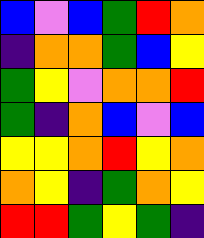[["blue", "violet", "blue", "green", "red", "orange"], ["indigo", "orange", "orange", "green", "blue", "yellow"], ["green", "yellow", "violet", "orange", "orange", "red"], ["green", "indigo", "orange", "blue", "violet", "blue"], ["yellow", "yellow", "orange", "red", "yellow", "orange"], ["orange", "yellow", "indigo", "green", "orange", "yellow"], ["red", "red", "green", "yellow", "green", "indigo"]]